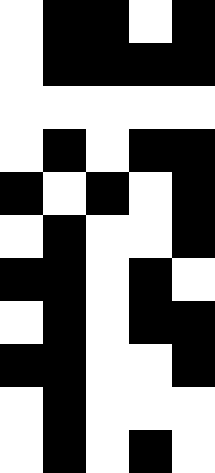[["white", "black", "black", "white", "black"], ["white", "black", "black", "black", "black"], ["white", "white", "white", "white", "white"], ["white", "black", "white", "black", "black"], ["black", "white", "black", "white", "black"], ["white", "black", "white", "white", "black"], ["black", "black", "white", "black", "white"], ["white", "black", "white", "black", "black"], ["black", "black", "white", "white", "black"], ["white", "black", "white", "white", "white"], ["white", "black", "white", "black", "white"]]